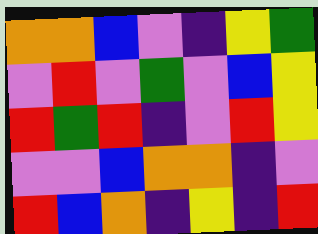[["orange", "orange", "blue", "violet", "indigo", "yellow", "green"], ["violet", "red", "violet", "green", "violet", "blue", "yellow"], ["red", "green", "red", "indigo", "violet", "red", "yellow"], ["violet", "violet", "blue", "orange", "orange", "indigo", "violet"], ["red", "blue", "orange", "indigo", "yellow", "indigo", "red"]]